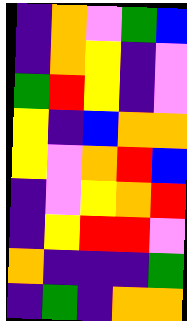[["indigo", "orange", "violet", "green", "blue"], ["indigo", "orange", "yellow", "indigo", "violet"], ["green", "red", "yellow", "indigo", "violet"], ["yellow", "indigo", "blue", "orange", "orange"], ["yellow", "violet", "orange", "red", "blue"], ["indigo", "violet", "yellow", "orange", "red"], ["indigo", "yellow", "red", "red", "violet"], ["orange", "indigo", "indigo", "indigo", "green"], ["indigo", "green", "indigo", "orange", "orange"]]